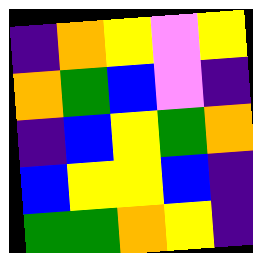[["indigo", "orange", "yellow", "violet", "yellow"], ["orange", "green", "blue", "violet", "indigo"], ["indigo", "blue", "yellow", "green", "orange"], ["blue", "yellow", "yellow", "blue", "indigo"], ["green", "green", "orange", "yellow", "indigo"]]